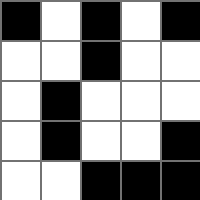[["black", "white", "black", "white", "black"], ["white", "white", "black", "white", "white"], ["white", "black", "white", "white", "white"], ["white", "black", "white", "white", "black"], ["white", "white", "black", "black", "black"]]